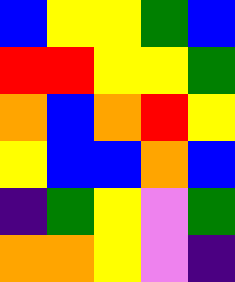[["blue", "yellow", "yellow", "green", "blue"], ["red", "red", "yellow", "yellow", "green"], ["orange", "blue", "orange", "red", "yellow"], ["yellow", "blue", "blue", "orange", "blue"], ["indigo", "green", "yellow", "violet", "green"], ["orange", "orange", "yellow", "violet", "indigo"]]